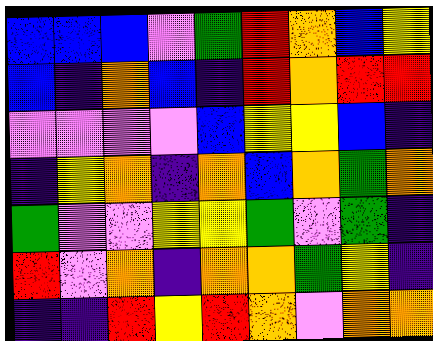[["blue", "blue", "blue", "violet", "green", "red", "orange", "blue", "yellow"], ["blue", "indigo", "orange", "blue", "indigo", "red", "orange", "red", "red"], ["violet", "violet", "violet", "violet", "blue", "yellow", "yellow", "blue", "indigo"], ["indigo", "yellow", "orange", "indigo", "orange", "blue", "orange", "green", "orange"], ["green", "violet", "violet", "yellow", "yellow", "green", "violet", "green", "indigo"], ["red", "violet", "orange", "indigo", "orange", "orange", "green", "yellow", "indigo"], ["indigo", "indigo", "red", "yellow", "red", "orange", "violet", "orange", "orange"]]